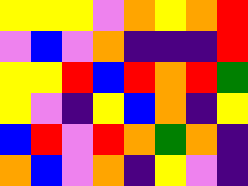[["yellow", "yellow", "yellow", "violet", "orange", "yellow", "orange", "red"], ["violet", "blue", "violet", "orange", "indigo", "indigo", "indigo", "red"], ["yellow", "yellow", "red", "blue", "red", "orange", "red", "green"], ["yellow", "violet", "indigo", "yellow", "blue", "orange", "indigo", "yellow"], ["blue", "red", "violet", "red", "orange", "green", "orange", "indigo"], ["orange", "blue", "violet", "orange", "indigo", "yellow", "violet", "indigo"]]